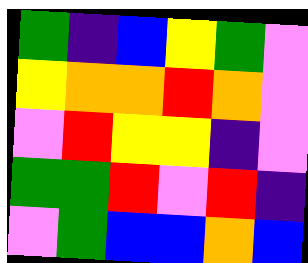[["green", "indigo", "blue", "yellow", "green", "violet"], ["yellow", "orange", "orange", "red", "orange", "violet"], ["violet", "red", "yellow", "yellow", "indigo", "violet"], ["green", "green", "red", "violet", "red", "indigo"], ["violet", "green", "blue", "blue", "orange", "blue"]]